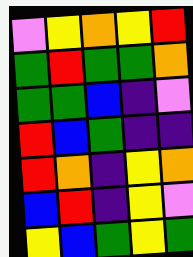[["violet", "yellow", "orange", "yellow", "red"], ["green", "red", "green", "green", "orange"], ["green", "green", "blue", "indigo", "violet"], ["red", "blue", "green", "indigo", "indigo"], ["red", "orange", "indigo", "yellow", "orange"], ["blue", "red", "indigo", "yellow", "violet"], ["yellow", "blue", "green", "yellow", "green"]]